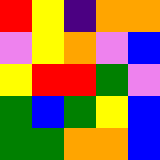[["red", "yellow", "indigo", "orange", "orange"], ["violet", "yellow", "orange", "violet", "blue"], ["yellow", "red", "red", "green", "violet"], ["green", "blue", "green", "yellow", "blue"], ["green", "green", "orange", "orange", "blue"]]